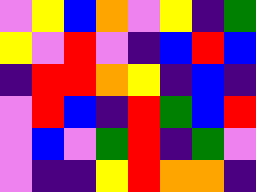[["violet", "yellow", "blue", "orange", "violet", "yellow", "indigo", "green"], ["yellow", "violet", "red", "violet", "indigo", "blue", "red", "blue"], ["indigo", "red", "red", "orange", "yellow", "indigo", "blue", "indigo"], ["violet", "red", "blue", "indigo", "red", "green", "blue", "red"], ["violet", "blue", "violet", "green", "red", "indigo", "green", "violet"], ["violet", "indigo", "indigo", "yellow", "red", "orange", "orange", "indigo"]]